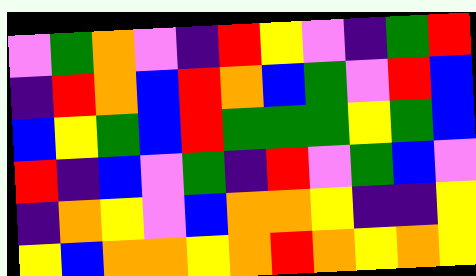[["violet", "green", "orange", "violet", "indigo", "red", "yellow", "violet", "indigo", "green", "red"], ["indigo", "red", "orange", "blue", "red", "orange", "blue", "green", "violet", "red", "blue"], ["blue", "yellow", "green", "blue", "red", "green", "green", "green", "yellow", "green", "blue"], ["red", "indigo", "blue", "violet", "green", "indigo", "red", "violet", "green", "blue", "violet"], ["indigo", "orange", "yellow", "violet", "blue", "orange", "orange", "yellow", "indigo", "indigo", "yellow"], ["yellow", "blue", "orange", "orange", "yellow", "orange", "red", "orange", "yellow", "orange", "yellow"]]